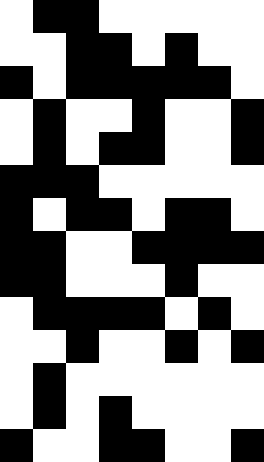[["white", "black", "black", "white", "white", "white", "white", "white"], ["white", "white", "black", "black", "white", "black", "white", "white"], ["black", "white", "black", "black", "black", "black", "black", "white"], ["white", "black", "white", "white", "black", "white", "white", "black"], ["white", "black", "white", "black", "black", "white", "white", "black"], ["black", "black", "black", "white", "white", "white", "white", "white"], ["black", "white", "black", "black", "white", "black", "black", "white"], ["black", "black", "white", "white", "black", "black", "black", "black"], ["black", "black", "white", "white", "white", "black", "white", "white"], ["white", "black", "black", "black", "black", "white", "black", "white"], ["white", "white", "black", "white", "white", "black", "white", "black"], ["white", "black", "white", "white", "white", "white", "white", "white"], ["white", "black", "white", "black", "white", "white", "white", "white"], ["black", "white", "white", "black", "black", "white", "white", "black"]]